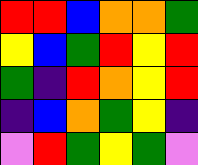[["red", "red", "blue", "orange", "orange", "green"], ["yellow", "blue", "green", "red", "yellow", "red"], ["green", "indigo", "red", "orange", "yellow", "red"], ["indigo", "blue", "orange", "green", "yellow", "indigo"], ["violet", "red", "green", "yellow", "green", "violet"]]